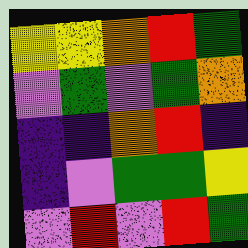[["yellow", "yellow", "orange", "red", "green"], ["violet", "green", "violet", "green", "orange"], ["indigo", "indigo", "orange", "red", "indigo"], ["indigo", "violet", "green", "green", "yellow"], ["violet", "red", "violet", "red", "green"]]